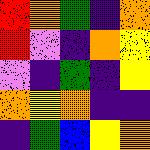[["red", "orange", "green", "indigo", "orange"], ["red", "violet", "indigo", "orange", "yellow"], ["violet", "indigo", "green", "indigo", "yellow"], ["orange", "yellow", "orange", "indigo", "indigo"], ["indigo", "green", "blue", "yellow", "orange"]]